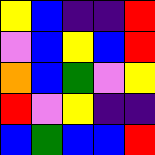[["yellow", "blue", "indigo", "indigo", "red"], ["violet", "blue", "yellow", "blue", "red"], ["orange", "blue", "green", "violet", "yellow"], ["red", "violet", "yellow", "indigo", "indigo"], ["blue", "green", "blue", "blue", "red"]]